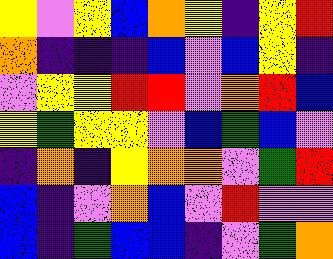[["yellow", "violet", "yellow", "blue", "orange", "yellow", "indigo", "yellow", "red"], ["orange", "indigo", "indigo", "indigo", "blue", "violet", "blue", "yellow", "indigo"], ["violet", "yellow", "yellow", "red", "red", "violet", "orange", "red", "blue"], ["yellow", "green", "yellow", "yellow", "violet", "blue", "green", "blue", "violet"], ["indigo", "orange", "indigo", "yellow", "orange", "orange", "violet", "green", "red"], ["blue", "indigo", "violet", "orange", "blue", "violet", "red", "violet", "violet"], ["blue", "indigo", "green", "blue", "blue", "indigo", "violet", "green", "orange"]]